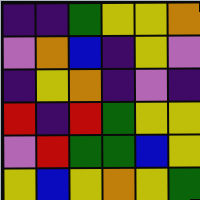[["indigo", "indigo", "green", "yellow", "yellow", "orange"], ["violet", "orange", "blue", "indigo", "yellow", "violet"], ["indigo", "yellow", "orange", "indigo", "violet", "indigo"], ["red", "indigo", "red", "green", "yellow", "yellow"], ["violet", "red", "green", "green", "blue", "yellow"], ["yellow", "blue", "yellow", "orange", "yellow", "green"]]